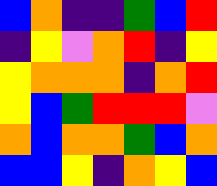[["blue", "orange", "indigo", "indigo", "green", "blue", "red"], ["indigo", "yellow", "violet", "orange", "red", "indigo", "yellow"], ["yellow", "orange", "orange", "orange", "indigo", "orange", "red"], ["yellow", "blue", "green", "red", "red", "red", "violet"], ["orange", "blue", "orange", "orange", "green", "blue", "orange"], ["blue", "blue", "yellow", "indigo", "orange", "yellow", "blue"]]